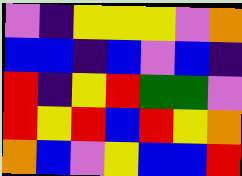[["violet", "indigo", "yellow", "yellow", "yellow", "violet", "orange"], ["blue", "blue", "indigo", "blue", "violet", "blue", "indigo"], ["red", "indigo", "yellow", "red", "green", "green", "violet"], ["red", "yellow", "red", "blue", "red", "yellow", "orange"], ["orange", "blue", "violet", "yellow", "blue", "blue", "red"]]